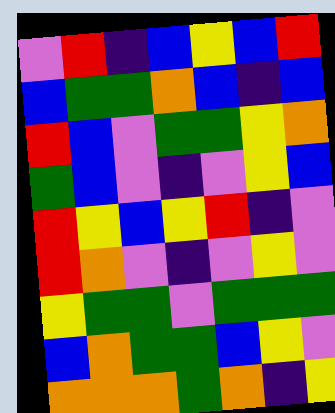[["violet", "red", "indigo", "blue", "yellow", "blue", "red"], ["blue", "green", "green", "orange", "blue", "indigo", "blue"], ["red", "blue", "violet", "green", "green", "yellow", "orange"], ["green", "blue", "violet", "indigo", "violet", "yellow", "blue"], ["red", "yellow", "blue", "yellow", "red", "indigo", "violet"], ["red", "orange", "violet", "indigo", "violet", "yellow", "violet"], ["yellow", "green", "green", "violet", "green", "green", "green"], ["blue", "orange", "green", "green", "blue", "yellow", "violet"], ["orange", "orange", "orange", "green", "orange", "indigo", "yellow"]]